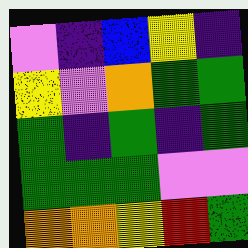[["violet", "indigo", "blue", "yellow", "indigo"], ["yellow", "violet", "orange", "green", "green"], ["green", "indigo", "green", "indigo", "green"], ["green", "green", "green", "violet", "violet"], ["orange", "orange", "yellow", "red", "green"]]